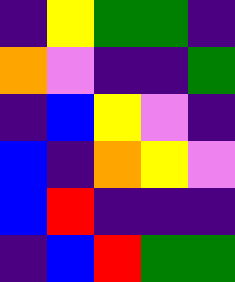[["indigo", "yellow", "green", "green", "indigo"], ["orange", "violet", "indigo", "indigo", "green"], ["indigo", "blue", "yellow", "violet", "indigo"], ["blue", "indigo", "orange", "yellow", "violet"], ["blue", "red", "indigo", "indigo", "indigo"], ["indigo", "blue", "red", "green", "green"]]